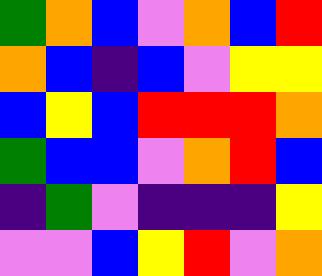[["green", "orange", "blue", "violet", "orange", "blue", "red"], ["orange", "blue", "indigo", "blue", "violet", "yellow", "yellow"], ["blue", "yellow", "blue", "red", "red", "red", "orange"], ["green", "blue", "blue", "violet", "orange", "red", "blue"], ["indigo", "green", "violet", "indigo", "indigo", "indigo", "yellow"], ["violet", "violet", "blue", "yellow", "red", "violet", "orange"]]